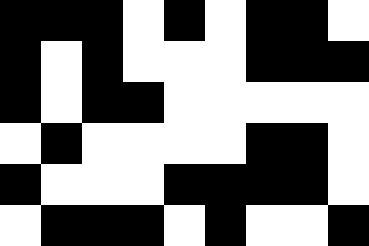[["black", "black", "black", "white", "black", "white", "black", "black", "white"], ["black", "white", "black", "white", "white", "white", "black", "black", "black"], ["black", "white", "black", "black", "white", "white", "white", "white", "white"], ["white", "black", "white", "white", "white", "white", "black", "black", "white"], ["black", "white", "white", "white", "black", "black", "black", "black", "white"], ["white", "black", "black", "black", "white", "black", "white", "white", "black"]]